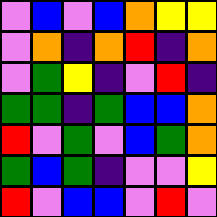[["violet", "blue", "violet", "blue", "orange", "yellow", "yellow"], ["violet", "orange", "indigo", "orange", "red", "indigo", "orange"], ["violet", "green", "yellow", "indigo", "violet", "red", "indigo"], ["green", "green", "indigo", "green", "blue", "blue", "orange"], ["red", "violet", "green", "violet", "blue", "green", "orange"], ["green", "blue", "green", "indigo", "violet", "violet", "yellow"], ["red", "violet", "blue", "blue", "violet", "red", "violet"]]